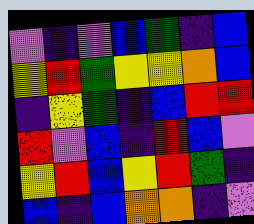[["violet", "indigo", "violet", "blue", "green", "indigo", "blue"], ["yellow", "red", "green", "yellow", "yellow", "orange", "blue"], ["indigo", "yellow", "green", "indigo", "blue", "red", "red"], ["red", "violet", "blue", "indigo", "red", "blue", "violet"], ["yellow", "red", "blue", "yellow", "red", "green", "indigo"], ["blue", "indigo", "blue", "orange", "orange", "indigo", "violet"]]